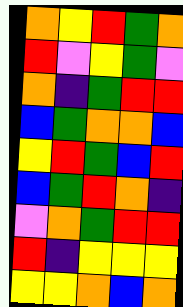[["orange", "yellow", "red", "green", "orange"], ["red", "violet", "yellow", "green", "violet"], ["orange", "indigo", "green", "red", "red"], ["blue", "green", "orange", "orange", "blue"], ["yellow", "red", "green", "blue", "red"], ["blue", "green", "red", "orange", "indigo"], ["violet", "orange", "green", "red", "red"], ["red", "indigo", "yellow", "yellow", "yellow"], ["yellow", "yellow", "orange", "blue", "orange"]]